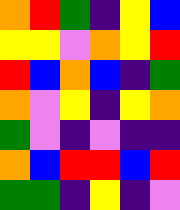[["orange", "red", "green", "indigo", "yellow", "blue"], ["yellow", "yellow", "violet", "orange", "yellow", "red"], ["red", "blue", "orange", "blue", "indigo", "green"], ["orange", "violet", "yellow", "indigo", "yellow", "orange"], ["green", "violet", "indigo", "violet", "indigo", "indigo"], ["orange", "blue", "red", "red", "blue", "red"], ["green", "green", "indigo", "yellow", "indigo", "violet"]]